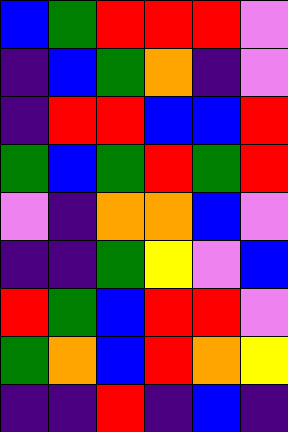[["blue", "green", "red", "red", "red", "violet"], ["indigo", "blue", "green", "orange", "indigo", "violet"], ["indigo", "red", "red", "blue", "blue", "red"], ["green", "blue", "green", "red", "green", "red"], ["violet", "indigo", "orange", "orange", "blue", "violet"], ["indigo", "indigo", "green", "yellow", "violet", "blue"], ["red", "green", "blue", "red", "red", "violet"], ["green", "orange", "blue", "red", "orange", "yellow"], ["indigo", "indigo", "red", "indigo", "blue", "indigo"]]